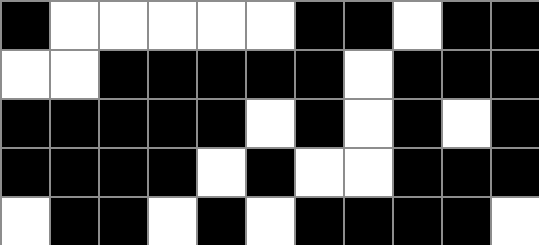[["black", "white", "white", "white", "white", "white", "black", "black", "white", "black", "black"], ["white", "white", "black", "black", "black", "black", "black", "white", "black", "black", "black"], ["black", "black", "black", "black", "black", "white", "black", "white", "black", "white", "black"], ["black", "black", "black", "black", "white", "black", "white", "white", "black", "black", "black"], ["white", "black", "black", "white", "black", "white", "black", "black", "black", "black", "white"]]